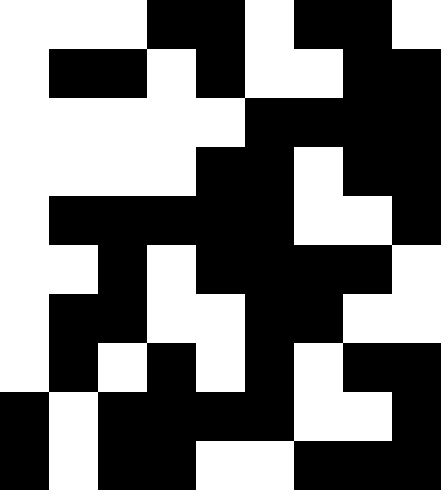[["white", "white", "white", "black", "black", "white", "black", "black", "white"], ["white", "black", "black", "white", "black", "white", "white", "black", "black"], ["white", "white", "white", "white", "white", "black", "black", "black", "black"], ["white", "white", "white", "white", "black", "black", "white", "black", "black"], ["white", "black", "black", "black", "black", "black", "white", "white", "black"], ["white", "white", "black", "white", "black", "black", "black", "black", "white"], ["white", "black", "black", "white", "white", "black", "black", "white", "white"], ["white", "black", "white", "black", "white", "black", "white", "black", "black"], ["black", "white", "black", "black", "black", "black", "white", "white", "black"], ["black", "white", "black", "black", "white", "white", "black", "black", "black"]]